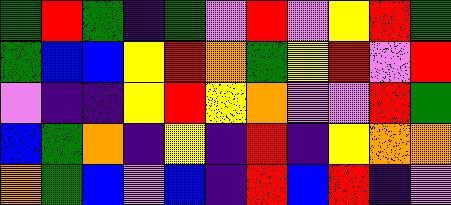[["green", "red", "green", "indigo", "green", "violet", "red", "violet", "yellow", "red", "green"], ["green", "blue", "blue", "yellow", "red", "orange", "green", "yellow", "red", "violet", "red"], ["violet", "indigo", "indigo", "yellow", "red", "yellow", "orange", "violet", "violet", "red", "green"], ["blue", "green", "orange", "indigo", "yellow", "indigo", "red", "indigo", "yellow", "orange", "orange"], ["orange", "green", "blue", "violet", "blue", "indigo", "red", "blue", "red", "indigo", "violet"]]